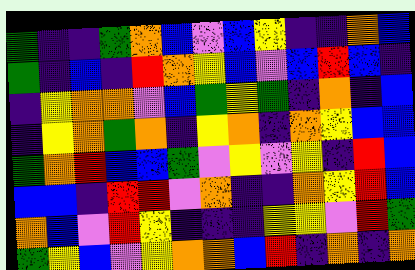[["green", "indigo", "indigo", "green", "orange", "blue", "violet", "blue", "yellow", "indigo", "indigo", "orange", "blue"], ["green", "indigo", "blue", "indigo", "red", "orange", "yellow", "blue", "violet", "blue", "red", "blue", "indigo"], ["indigo", "yellow", "orange", "orange", "violet", "blue", "green", "yellow", "green", "indigo", "orange", "indigo", "blue"], ["indigo", "yellow", "orange", "green", "orange", "indigo", "yellow", "orange", "indigo", "orange", "yellow", "blue", "blue"], ["green", "orange", "red", "blue", "blue", "green", "violet", "yellow", "violet", "yellow", "indigo", "red", "blue"], ["blue", "blue", "indigo", "red", "red", "violet", "orange", "indigo", "indigo", "orange", "yellow", "red", "blue"], ["orange", "blue", "violet", "red", "yellow", "indigo", "indigo", "indigo", "yellow", "yellow", "violet", "red", "green"], ["green", "yellow", "blue", "violet", "yellow", "orange", "orange", "blue", "red", "indigo", "orange", "indigo", "orange"]]